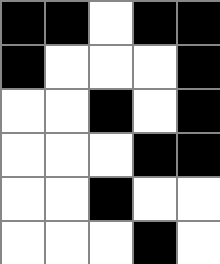[["black", "black", "white", "black", "black"], ["black", "white", "white", "white", "black"], ["white", "white", "black", "white", "black"], ["white", "white", "white", "black", "black"], ["white", "white", "black", "white", "white"], ["white", "white", "white", "black", "white"]]